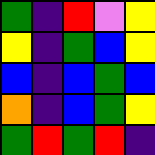[["green", "indigo", "red", "violet", "yellow"], ["yellow", "indigo", "green", "blue", "yellow"], ["blue", "indigo", "blue", "green", "blue"], ["orange", "indigo", "blue", "green", "yellow"], ["green", "red", "green", "red", "indigo"]]